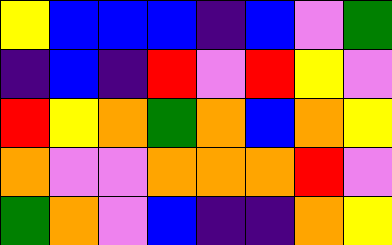[["yellow", "blue", "blue", "blue", "indigo", "blue", "violet", "green"], ["indigo", "blue", "indigo", "red", "violet", "red", "yellow", "violet"], ["red", "yellow", "orange", "green", "orange", "blue", "orange", "yellow"], ["orange", "violet", "violet", "orange", "orange", "orange", "red", "violet"], ["green", "orange", "violet", "blue", "indigo", "indigo", "orange", "yellow"]]